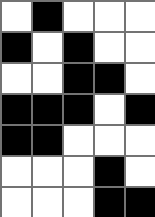[["white", "black", "white", "white", "white"], ["black", "white", "black", "white", "white"], ["white", "white", "black", "black", "white"], ["black", "black", "black", "white", "black"], ["black", "black", "white", "white", "white"], ["white", "white", "white", "black", "white"], ["white", "white", "white", "black", "black"]]